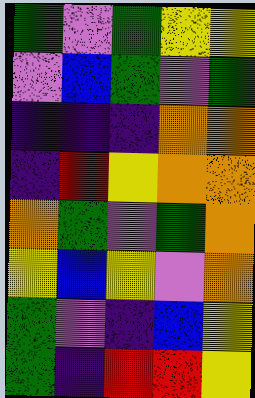[["green", "violet", "green", "yellow", "yellow"], ["violet", "blue", "green", "violet", "green"], ["indigo", "indigo", "indigo", "orange", "orange"], ["indigo", "red", "yellow", "orange", "orange"], ["orange", "green", "violet", "green", "orange"], ["yellow", "blue", "yellow", "violet", "orange"], ["green", "violet", "indigo", "blue", "yellow"], ["green", "indigo", "red", "red", "yellow"]]